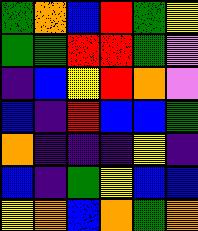[["green", "orange", "blue", "red", "green", "yellow"], ["green", "green", "red", "red", "green", "violet"], ["indigo", "blue", "yellow", "red", "orange", "violet"], ["blue", "indigo", "red", "blue", "blue", "green"], ["orange", "indigo", "indigo", "indigo", "yellow", "indigo"], ["blue", "indigo", "green", "yellow", "blue", "blue"], ["yellow", "orange", "blue", "orange", "green", "orange"]]